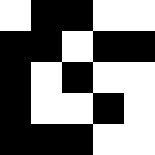[["white", "black", "black", "white", "white"], ["black", "black", "white", "black", "black"], ["black", "white", "black", "white", "white"], ["black", "white", "white", "black", "white"], ["black", "black", "black", "white", "white"]]